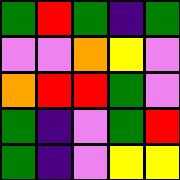[["green", "red", "green", "indigo", "green"], ["violet", "violet", "orange", "yellow", "violet"], ["orange", "red", "red", "green", "violet"], ["green", "indigo", "violet", "green", "red"], ["green", "indigo", "violet", "yellow", "yellow"]]